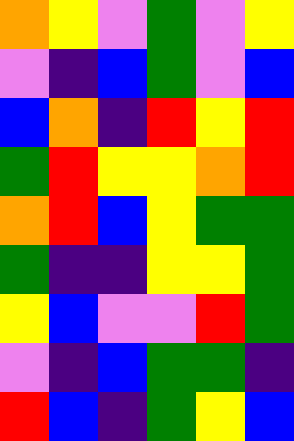[["orange", "yellow", "violet", "green", "violet", "yellow"], ["violet", "indigo", "blue", "green", "violet", "blue"], ["blue", "orange", "indigo", "red", "yellow", "red"], ["green", "red", "yellow", "yellow", "orange", "red"], ["orange", "red", "blue", "yellow", "green", "green"], ["green", "indigo", "indigo", "yellow", "yellow", "green"], ["yellow", "blue", "violet", "violet", "red", "green"], ["violet", "indigo", "blue", "green", "green", "indigo"], ["red", "blue", "indigo", "green", "yellow", "blue"]]